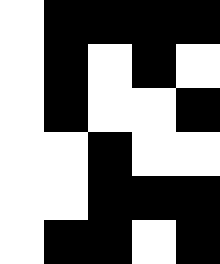[["white", "black", "black", "black", "black"], ["white", "black", "white", "black", "white"], ["white", "black", "white", "white", "black"], ["white", "white", "black", "white", "white"], ["white", "white", "black", "black", "black"], ["white", "black", "black", "white", "black"]]